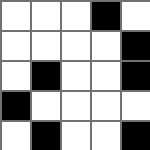[["white", "white", "white", "black", "white"], ["white", "white", "white", "white", "black"], ["white", "black", "white", "white", "black"], ["black", "white", "white", "white", "white"], ["white", "black", "white", "white", "black"]]